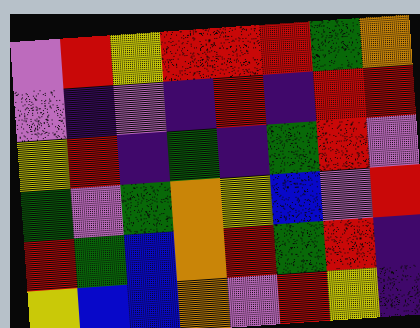[["violet", "red", "yellow", "red", "red", "red", "green", "orange"], ["violet", "indigo", "violet", "indigo", "red", "indigo", "red", "red"], ["yellow", "red", "indigo", "green", "indigo", "green", "red", "violet"], ["green", "violet", "green", "orange", "yellow", "blue", "violet", "red"], ["red", "green", "blue", "orange", "red", "green", "red", "indigo"], ["yellow", "blue", "blue", "orange", "violet", "red", "yellow", "indigo"]]